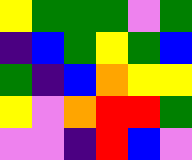[["yellow", "green", "green", "green", "violet", "green"], ["indigo", "blue", "green", "yellow", "green", "blue"], ["green", "indigo", "blue", "orange", "yellow", "yellow"], ["yellow", "violet", "orange", "red", "red", "green"], ["violet", "violet", "indigo", "red", "blue", "violet"]]